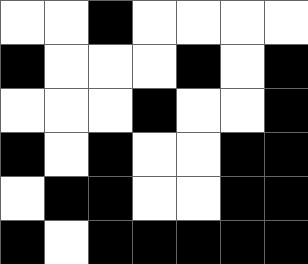[["white", "white", "black", "white", "white", "white", "white"], ["black", "white", "white", "white", "black", "white", "black"], ["white", "white", "white", "black", "white", "white", "black"], ["black", "white", "black", "white", "white", "black", "black"], ["white", "black", "black", "white", "white", "black", "black"], ["black", "white", "black", "black", "black", "black", "black"]]